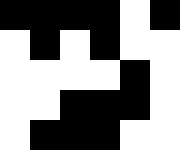[["black", "black", "black", "black", "white", "black"], ["white", "black", "white", "black", "white", "white"], ["white", "white", "white", "white", "black", "white"], ["white", "white", "black", "black", "black", "white"], ["white", "black", "black", "black", "white", "white"]]